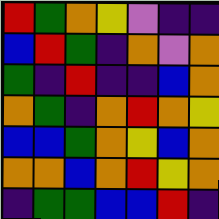[["red", "green", "orange", "yellow", "violet", "indigo", "indigo"], ["blue", "red", "green", "indigo", "orange", "violet", "orange"], ["green", "indigo", "red", "indigo", "indigo", "blue", "orange"], ["orange", "green", "indigo", "orange", "red", "orange", "yellow"], ["blue", "blue", "green", "orange", "yellow", "blue", "orange"], ["orange", "orange", "blue", "orange", "red", "yellow", "orange"], ["indigo", "green", "green", "blue", "blue", "red", "indigo"]]